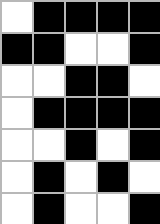[["white", "black", "black", "black", "black"], ["black", "black", "white", "white", "black"], ["white", "white", "black", "black", "white"], ["white", "black", "black", "black", "black"], ["white", "white", "black", "white", "black"], ["white", "black", "white", "black", "white"], ["white", "black", "white", "white", "black"]]